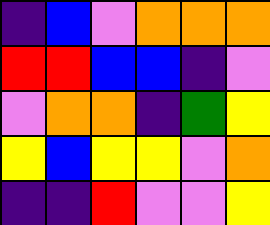[["indigo", "blue", "violet", "orange", "orange", "orange"], ["red", "red", "blue", "blue", "indigo", "violet"], ["violet", "orange", "orange", "indigo", "green", "yellow"], ["yellow", "blue", "yellow", "yellow", "violet", "orange"], ["indigo", "indigo", "red", "violet", "violet", "yellow"]]